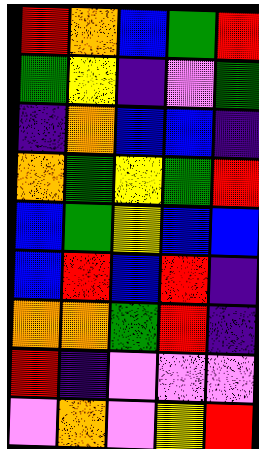[["red", "orange", "blue", "green", "red"], ["green", "yellow", "indigo", "violet", "green"], ["indigo", "orange", "blue", "blue", "indigo"], ["orange", "green", "yellow", "green", "red"], ["blue", "green", "yellow", "blue", "blue"], ["blue", "red", "blue", "red", "indigo"], ["orange", "orange", "green", "red", "indigo"], ["red", "indigo", "violet", "violet", "violet"], ["violet", "orange", "violet", "yellow", "red"]]